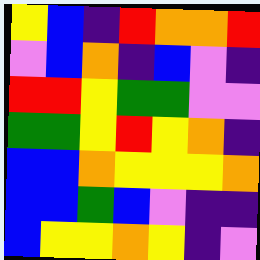[["yellow", "blue", "indigo", "red", "orange", "orange", "red"], ["violet", "blue", "orange", "indigo", "blue", "violet", "indigo"], ["red", "red", "yellow", "green", "green", "violet", "violet"], ["green", "green", "yellow", "red", "yellow", "orange", "indigo"], ["blue", "blue", "orange", "yellow", "yellow", "yellow", "orange"], ["blue", "blue", "green", "blue", "violet", "indigo", "indigo"], ["blue", "yellow", "yellow", "orange", "yellow", "indigo", "violet"]]